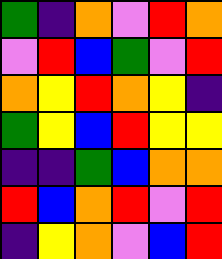[["green", "indigo", "orange", "violet", "red", "orange"], ["violet", "red", "blue", "green", "violet", "red"], ["orange", "yellow", "red", "orange", "yellow", "indigo"], ["green", "yellow", "blue", "red", "yellow", "yellow"], ["indigo", "indigo", "green", "blue", "orange", "orange"], ["red", "blue", "orange", "red", "violet", "red"], ["indigo", "yellow", "orange", "violet", "blue", "red"]]